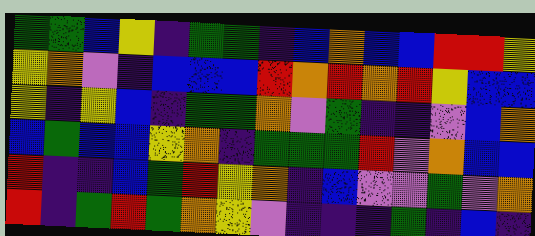[["green", "green", "blue", "yellow", "indigo", "green", "green", "indigo", "blue", "orange", "blue", "blue", "red", "red", "yellow"], ["yellow", "orange", "violet", "indigo", "blue", "blue", "blue", "red", "orange", "red", "orange", "red", "yellow", "blue", "blue"], ["yellow", "indigo", "yellow", "blue", "indigo", "green", "green", "orange", "violet", "green", "indigo", "indigo", "violet", "blue", "orange"], ["blue", "green", "blue", "blue", "yellow", "orange", "indigo", "green", "green", "green", "red", "violet", "orange", "blue", "blue"], ["red", "indigo", "indigo", "blue", "green", "red", "yellow", "orange", "indigo", "blue", "violet", "violet", "green", "violet", "orange"], ["red", "indigo", "green", "red", "green", "orange", "yellow", "violet", "indigo", "indigo", "indigo", "green", "indigo", "blue", "indigo"]]